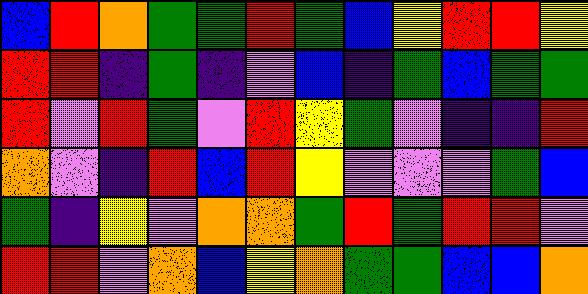[["blue", "red", "orange", "green", "green", "red", "green", "blue", "yellow", "red", "red", "yellow"], ["red", "red", "indigo", "green", "indigo", "violet", "blue", "indigo", "green", "blue", "green", "green"], ["red", "violet", "red", "green", "violet", "red", "yellow", "green", "violet", "indigo", "indigo", "red"], ["orange", "violet", "indigo", "red", "blue", "red", "yellow", "violet", "violet", "violet", "green", "blue"], ["green", "indigo", "yellow", "violet", "orange", "orange", "green", "red", "green", "red", "red", "violet"], ["red", "red", "violet", "orange", "blue", "yellow", "orange", "green", "green", "blue", "blue", "orange"]]